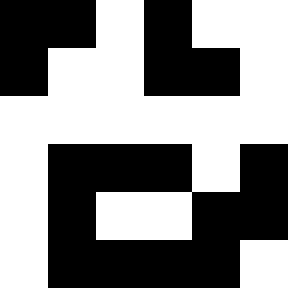[["black", "black", "white", "black", "white", "white"], ["black", "white", "white", "black", "black", "white"], ["white", "white", "white", "white", "white", "white"], ["white", "black", "black", "black", "white", "black"], ["white", "black", "white", "white", "black", "black"], ["white", "black", "black", "black", "black", "white"]]